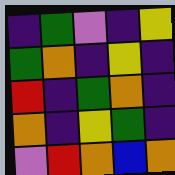[["indigo", "green", "violet", "indigo", "yellow"], ["green", "orange", "indigo", "yellow", "indigo"], ["red", "indigo", "green", "orange", "indigo"], ["orange", "indigo", "yellow", "green", "indigo"], ["violet", "red", "orange", "blue", "orange"]]